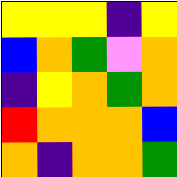[["yellow", "yellow", "yellow", "indigo", "yellow"], ["blue", "orange", "green", "violet", "orange"], ["indigo", "yellow", "orange", "green", "orange"], ["red", "orange", "orange", "orange", "blue"], ["orange", "indigo", "orange", "orange", "green"]]